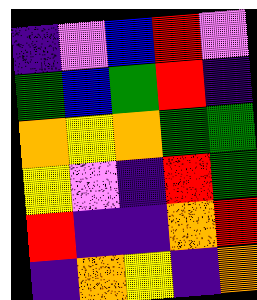[["indigo", "violet", "blue", "red", "violet"], ["green", "blue", "green", "red", "indigo"], ["orange", "yellow", "orange", "green", "green"], ["yellow", "violet", "indigo", "red", "green"], ["red", "indigo", "indigo", "orange", "red"], ["indigo", "orange", "yellow", "indigo", "orange"]]